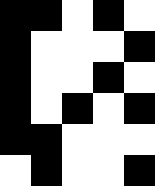[["black", "black", "white", "black", "white"], ["black", "white", "white", "white", "black"], ["black", "white", "white", "black", "white"], ["black", "white", "black", "white", "black"], ["black", "black", "white", "white", "white"], ["white", "black", "white", "white", "black"]]